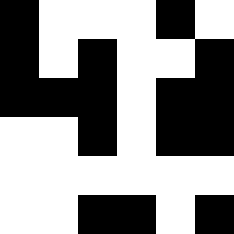[["black", "white", "white", "white", "black", "white"], ["black", "white", "black", "white", "white", "black"], ["black", "black", "black", "white", "black", "black"], ["white", "white", "black", "white", "black", "black"], ["white", "white", "white", "white", "white", "white"], ["white", "white", "black", "black", "white", "black"]]